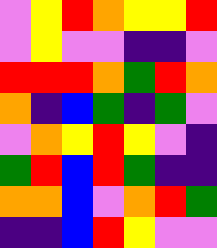[["violet", "yellow", "red", "orange", "yellow", "yellow", "red"], ["violet", "yellow", "violet", "violet", "indigo", "indigo", "violet"], ["red", "red", "red", "orange", "green", "red", "orange"], ["orange", "indigo", "blue", "green", "indigo", "green", "violet"], ["violet", "orange", "yellow", "red", "yellow", "violet", "indigo"], ["green", "red", "blue", "red", "green", "indigo", "indigo"], ["orange", "orange", "blue", "violet", "orange", "red", "green"], ["indigo", "indigo", "blue", "red", "yellow", "violet", "violet"]]